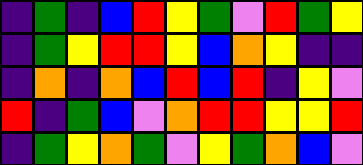[["indigo", "green", "indigo", "blue", "red", "yellow", "green", "violet", "red", "green", "yellow"], ["indigo", "green", "yellow", "red", "red", "yellow", "blue", "orange", "yellow", "indigo", "indigo"], ["indigo", "orange", "indigo", "orange", "blue", "red", "blue", "red", "indigo", "yellow", "violet"], ["red", "indigo", "green", "blue", "violet", "orange", "red", "red", "yellow", "yellow", "red"], ["indigo", "green", "yellow", "orange", "green", "violet", "yellow", "green", "orange", "blue", "violet"]]